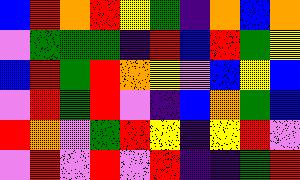[["blue", "red", "orange", "red", "yellow", "green", "indigo", "orange", "blue", "orange"], ["violet", "green", "green", "green", "indigo", "red", "blue", "red", "green", "yellow"], ["blue", "red", "green", "red", "orange", "yellow", "violet", "blue", "yellow", "blue"], ["violet", "red", "green", "red", "violet", "indigo", "blue", "orange", "green", "blue"], ["red", "orange", "violet", "green", "red", "yellow", "indigo", "yellow", "red", "violet"], ["violet", "red", "violet", "red", "violet", "red", "indigo", "indigo", "green", "red"]]